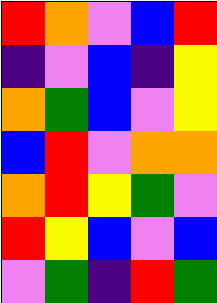[["red", "orange", "violet", "blue", "red"], ["indigo", "violet", "blue", "indigo", "yellow"], ["orange", "green", "blue", "violet", "yellow"], ["blue", "red", "violet", "orange", "orange"], ["orange", "red", "yellow", "green", "violet"], ["red", "yellow", "blue", "violet", "blue"], ["violet", "green", "indigo", "red", "green"]]